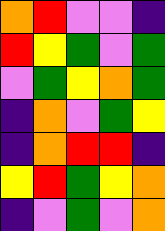[["orange", "red", "violet", "violet", "indigo"], ["red", "yellow", "green", "violet", "green"], ["violet", "green", "yellow", "orange", "green"], ["indigo", "orange", "violet", "green", "yellow"], ["indigo", "orange", "red", "red", "indigo"], ["yellow", "red", "green", "yellow", "orange"], ["indigo", "violet", "green", "violet", "orange"]]